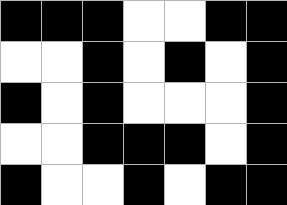[["black", "black", "black", "white", "white", "black", "black"], ["white", "white", "black", "white", "black", "white", "black"], ["black", "white", "black", "white", "white", "white", "black"], ["white", "white", "black", "black", "black", "white", "black"], ["black", "white", "white", "black", "white", "black", "black"]]